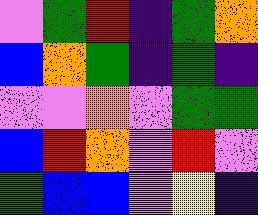[["violet", "green", "red", "indigo", "green", "orange"], ["blue", "orange", "green", "indigo", "green", "indigo"], ["violet", "violet", "orange", "violet", "green", "green"], ["blue", "red", "orange", "violet", "red", "violet"], ["green", "blue", "blue", "violet", "yellow", "indigo"]]